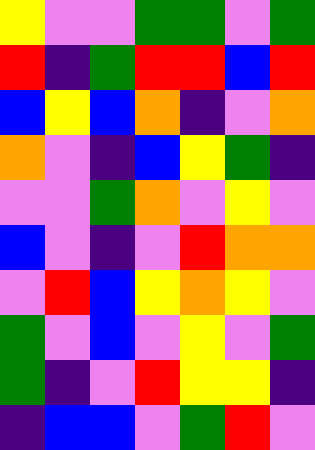[["yellow", "violet", "violet", "green", "green", "violet", "green"], ["red", "indigo", "green", "red", "red", "blue", "red"], ["blue", "yellow", "blue", "orange", "indigo", "violet", "orange"], ["orange", "violet", "indigo", "blue", "yellow", "green", "indigo"], ["violet", "violet", "green", "orange", "violet", "yellow", "violet"], ["blue", "violet", "indigo", "violet", "red", "orange", "orange"], ["violet", "red", "blue", "yellow", "orange", "yellow", "violet"], ["green", "violet", "blue", "violet", "yellow", "violet", "green"], ["green", "indigo", "violet", "red", "yellow", "yellow", "indigo"], ["indigo", "blue", "blue", "violet", "green", "red", "violet"]]